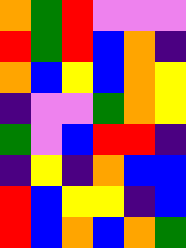[["orange", "green", "red", "violet", "violet", "violet"], ["red", "green", "red", "blue", "orange", "indigo"], ["orange", "blue", "yellow", "blue", "orange", "yellow"], ["indigo", "violet", "violet", "green", "orange", "yellow"], ["green", "violet", "blue", "red", "red", "indigo"], ["indigo", "yellow", "indigo", "orange", "blue", "blue"], ["red", "blue", "yellow", "yellow", "indigo", "blue"], ["red", "blue", "orange", "blue", "orange", "green"]]